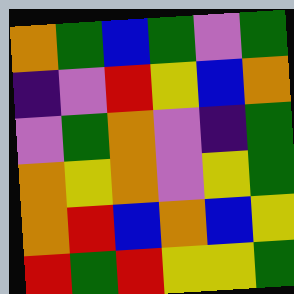[["orange", "green", "blue", "green", "violet", "green"], ["indigo", "violet", "red", "yellow", "blue", "orange"], ["violet", "green", "orange", "violet", "indigo", "green"], ["orange", "yellow", "orange", "violet", "yellow", "green"], ["orange", "red", "blue", "orange", "blue", "yellow"], ["red", "green", "red", "yellow", "yellow", "green"]]